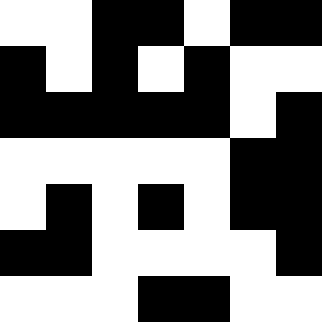[["white", "white", "black", "black", "white", "black", "black"], ["black", "white", "black", "white", "black", "white", "white"], ["black", "black", "black", "black", "black", "white", "black"], ["white", "white", "white", "white", "white", "black", "black"], ["white", "black", "white", "black", "white", "black", "black"], ["black", "black", "white", "white", "white", "white", "black"], ["white", "white", "white", "black", "black", "white", "white"]]